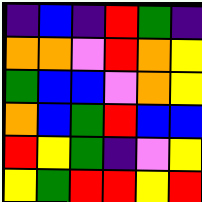[["indigo", "blue", "indigo", "red", "green", "indigo"], ["orange", "orange", "violet", "red", "orange", "yellow"], ["green", "blue", "blue", "violet", "orange", "yellow"], ["orange", "blue", "green", "red", "blue", "blue"], ["red", "yellow", "green", "indigo", "violet", "yellow"], ["yellow", "green", "red", "red", "yellow", "red"]]